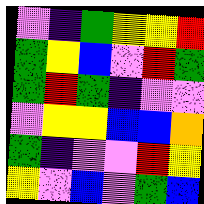[["violet", "indigo", "green", "yellow", "yellow", "red"], ["green", "yellow", "blue", "violet", "red", "green"], ["green", "red", "green", "indigo", "violet", "violet"], ["violet", "yellow", "yellow", "blue", "blue", "orange"], ["green", "indigo", "violet", "violet", "red", "yellow"], ["yellow", "violet", "blue", "violet", "green", "blue"]]